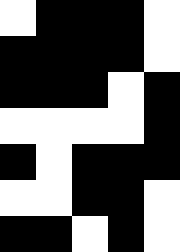[["white", "black", "black", "black", "white"], ["black", "black", "black", "black", "white"], ["black", "black", "black", "white", "black"], ["white", "white", "white", "white", "black"], ["black", "white", "black", "black", "black"], ["white", "white", "black", "black", "white"], ["black", "black", "white", "black", "white"]]